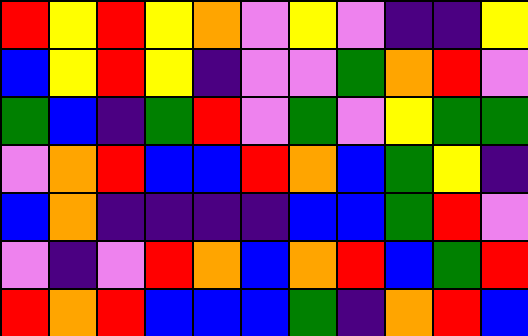[["red", "yellow", "red", "yellow", "orange", "violet", "yellow", "violet", "indigo", "indigo", "yellow"], ["blue", "yellow", "red", "yellow", "indigo", "violet", "violet", "green", "orange", "red", "violet"], ["green", "blue", "indigo", "green", "red", "violet", "green", "violet", "yellow", "green", "green"], ["violet", "orange", "red", "blue", "blue", "red", "orange", "blue", "green", "yellow", "indigo"], ["blue", "orange", "indigo", "indigo", "indigo", "indigo", "blue", "blue", "green", "red", "violet"], ["violet", "indigo", "violet", "red", "orange", "blue", "orange", "red", "blue", "green", "red"], ["red", "orange", "red", "blue", "blue", "blue", "green", "indigo", "orange", "red", "blue"]]